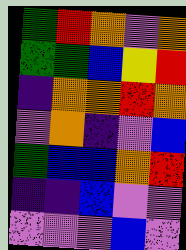[["green", "red", "orange", "violet", "orange"], ["green", "green", "blue", "yellow", "red"], ["indigo", "orange", "orange", "red", "orange"], ["violet", "orange", "indigo", "violet", "blue"], ["green", "blue", "blue", "orange", "red"], ["indigo", "indigo", "blue", "violet", "violet"], ["violet", "violet", "violet", "blue", "violet"]]